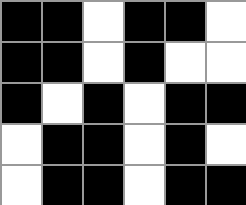[["black", "black", "white", "black", "black", "white"], ["black", "black", "white", "black", "white", "white"], ["black", "white", "black", "white", "black", "black"], ["white", "black", "black", "white", "black", "white"], ["white", "black", "black", "white", "black", "black"]]